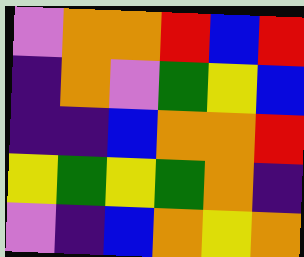[["violet", "orange", "orange", "red", "blue", "red"], ["indigo", "orange", "violet", "green", "yellow", "blue"], ["indigo", "indigo", "blue", "orange", "orange", "red"], ["yellow", "green", "yellow", "green", "orange", "indigo"], ["violet", "indigo", "blue", "orange", "yellow", "orange"]]